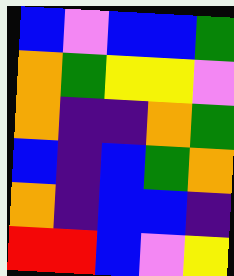[["blue", "violet", "blue", "blue", "green"], ["orange", "green", "yellow", "yellow", "violet"], ["orange", "indigo", "indigo", "orange", "green"], ["blue", "indigo", "blue", "green", "orange"], ["orange", "indigo", "blue", "blue", "indigo"], ["red", "red", "blue", "violet", "yellow"]]